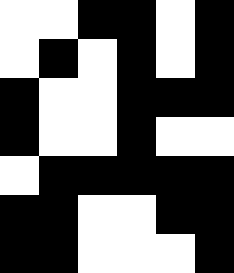[["white", "white", "black", "black", "white", "black"], ["white", "black", "white", "black", "white", "black"], ["black", "white", "white", "black", "black", "black"], ["black", "white", "white", "black", "white", "white"], ["white", "black", "black", "black", "black", "black"], ["black", "black", "white", "white", "black", "black"], ["black", "black", "white", "white", "white", "black"]]